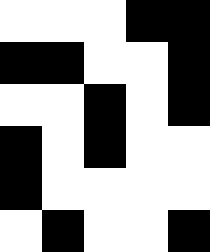[["white", "white", "white", "black", "black"], ["black", "black", "white", "white", "black"], ["white", "white", "black", "white", "black"], ["black", "white", "black", "white", "white"], ["black", "white", "white", "white", "white"], ["white", "black", "white", "white", "black"]]